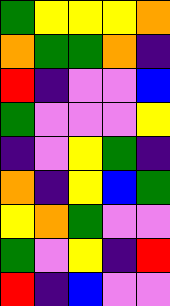[["green", "yellow", "yellow", "yellow", "orange"], ["orange", "green", "green", "orange", "indigo"], ["red", "indigo", "violet", "violet", "blue"], ["green", "violet", "violet", "violet", "yellow"], ["indigo", "violet", "yellow", "green", "indigo"], ["orange", "indigo", "yellow", "blue", "green"], ["yellow", "orange", "green", "violet", "violet"], ["green", "violet", "yellow", "indigo", "red"], ["red", "indigo", "blue", "violet", "violet"]]